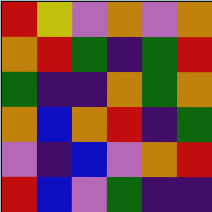[["red", "yellow", "violet", "orange", "violet", "orange"], ["orange", "red", "green", "indigo", "green", "red"], ["green", "indigo", "indigo", "orange", "green", "orange"], ["orange", "blue", "orange", "red", "indigo", "green"], ["violet", "indigo", "blue", "violet", "orange", "red"], ["red", "blue", "violet", "green", "indigo", "indigo"]]